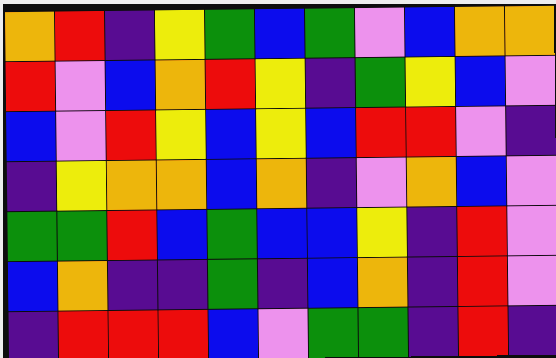[["orange", "red", "indigo", "yellow", "green", "blue", "green", "violet", "blue", "orange", "orange"], ["red", "violet", "blue", "orange", "red", "yellow", "indigo", "green", "yellow", "blue", "violet"], ["blue", "violet", "red", "yellow", "blue", "yellow", "blue", "red", "red", "violet", "indigo"], ["indigo", "yellow", "orange", "orange", "blue", "orange", "indigo", "violet", "orange", "blue", "violet"], ["green", "green", "red", "blue", "green", "blue", "blue", "yellow", "indigo", "red", "violet"], ["blue", "orange", "indigo", "indigo", "green", "indigo", "blue", "orange", "indigo", "red", "violet"], ["indigo", "red", "red", "red", "blue", "violet", "green", "green", "indigo", "red", "indigo"]]